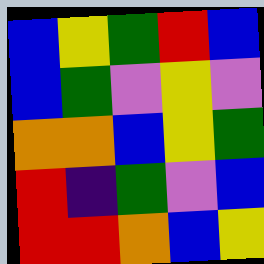[["blue", "yellow", "green", "red", "blue"], ["blue", "green", "violet", "yellow", "violet"], ["orange", "orange", "blue", "yellow", "green"], ["red", "indigo", "green", "violet", "blue"], ["red", "red", "orange", "blue", "yellow"]]